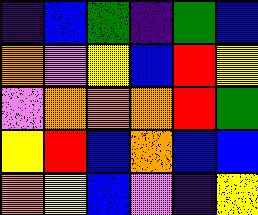[["indigo", "blue", "green", "indigo", "green", "blue"], ["orange", "violet", "yellow", "blue", "red", "yellow"], ["violet", "orange", "orange", "orange", "red", "green"], ["yellow", "red", "blue", "orange", "blue", "blue"], ["orange", "yellow", "blue", "violet", "indigo", "yellow"]]